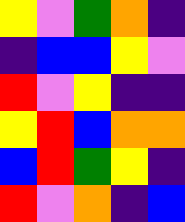[["yellow", "violet", "green", "orange", "indigo"], ["indigo", "blue", "blue", "yellow", "violet"], ["red", "violet", "yellow", "indigo", "indigo"], ["yellow", "red", "blue", "orange", "orange"], ["blue", "red", "green", "yellow", "indigo"], ["red", "violet", "orange", "indigo", "blue"]]